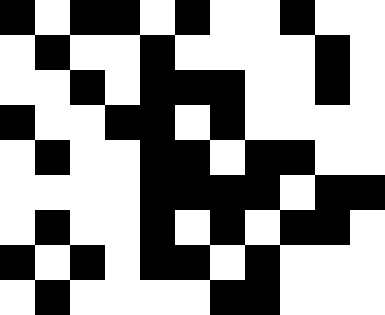[["black", "white", "black", "black", "white", "black", "white", "white", "black", "white", "white"], ["white", "black", "white", "white", "black", "white", "white", "white", "white", "black", "white"], ["white", "white", "black", "white", "black", "black", "black", "white", "white", "black", "white"], ["black", "white", "white", "black", "black", "white", "black", "white", "white", "white", "white"], ["white", "black", "white", "white", "black", "black", "white", "black", "black", "white", "white"], ["white", "white", "white", "white", "black", "black", "black", "black", "white", "black", "black"], ["white", "black", "white", "white", "black", "white", "black", "white", "black", "black", "white"], ["black", "white", "black", "white", "black", "black", "white", "black", "white", "white", "white"], ["white", "black", "white", "white", "white", "white", "black", "black", "white", "white", "white"]]